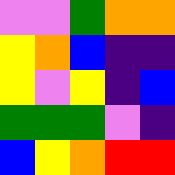[["violet", "violet", "green", "orange", "orange"], ["yellow", "orange", "blue", "indigo", "indigo"], ["yellow", "violet", "yellow", "indigo", "blue"], ["green", "green", "green", "violet", "indigo"], ["blue", "yellow", "orange", "red", "red"]]